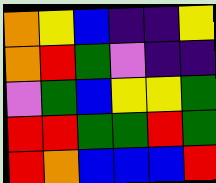[["orange", "yellow", "blue", "indigo", "indigo", "yellow"], ["orange", "red", "green", "violet", "indigo", "indigo"], ["violet", "green", "blue", "yellow", "yellow", "green"], ["red", "red", "green", "green", "red", "green"], ["red", "orange", "blue", "blue", "blue", "red"]]